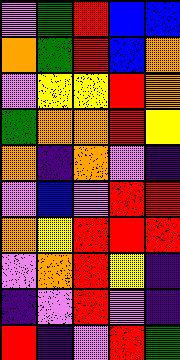[["violet", "green", "red", "blue", "blue"], ["orange", "green", "red", "blue", "orange"], ["violet", "yellow", "yellow", "red", "orange"], ["green", "orange", "orange", "red", "yellow"], ["orange", "indigo", "orange", "violet", "indigo"], ["violet", "blue", "violet", "red", "red"], ["orange", "yellow", "red", "red", "red"], ["violet", "orange", "red", "yellow", "indigo"], ["indigo", "violet", "red", "violet", "indigo"], ["red", "indigo", "violet", "red", "green"]]